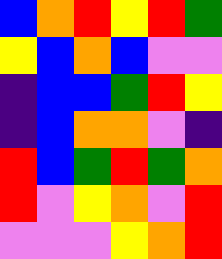[["blue", "orange", "red", "yellow", "red", "green"], ["yellow", "blue", "orange", "blue", "violet", "violet"], ["indigo", "blue", "blue", "green", "red", "yellow"], ["indigo", "blue", "orange", "orange", "violet", "indigo"], ["red", "blue", "green", "red", "green", "orange"], ["red", "violet", "yellow", "orange", "violet", "red"], ["violet", "violet", "violet", "yellow", "orange", "red"]]